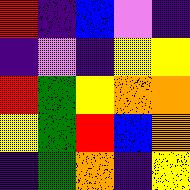[["red", "indigo", "blue", "violet", "indigo"], ["indigo", "violet", "indigo", "yellow", "yellow"], ["red", "green", "yellow", "orange", "orange"], ["yellow", "green", "red", "blue", "orange"], ["indigo", "green", "orange", "indigo", "yellow"]]